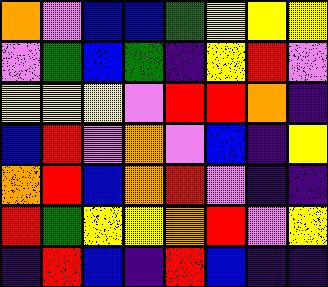[["orange", "violet", "blue", "blue", "green", "yellow", "yellow", "yellow"], ["violet", "green", "blue", "green", "indigo", "yellow", "red", "violet"], ["yellow", "yellow", "yellow", "violet", "red", "red", "orange", "indigo"], ["blue", "red", "violet", "orange", "violet", "blue", "indigo", "yellow"], ["orange", "red", "blue", "orange", "red", "violet", "indigo", "indigo"], ["red", "green", "yellow", "yellow", "orange", "red", "violet", "yellow"], ["indigo", "red", "blue", "indigo", "red", "blue", "indigo", "indigo"]]